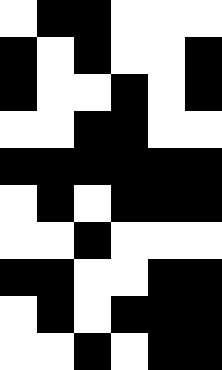[["white", "black", "black", "white", "white", "white"], ["black", "white", "black", "white", "white", "black"], ["black", "white", "white", "black", "white", "black"], ["white", "white", "black", "black", "white", "white"], ["black", "black", "black", "black", "black", "black"], ["white", "black", "white", "black", "black", "black"], ["white", "white", "black", "white", "white", "white"], ["black", "black", "white", "white", "black", "black"], ["white", "black", "white", "black", "black", "black"], ["white", "white", "black", "white", "black", "black"]]